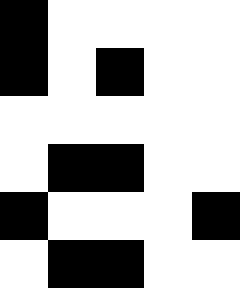[["black", "white", "white", "white", "white"], ["black", "white", "black", "white", "white"], ["white", "white", "white", "white", "white"], ["white", "black", "black", "white", "white"], ["black", "white", "white", "white", "black"], ["white", "black", "black", "white", "white"]]